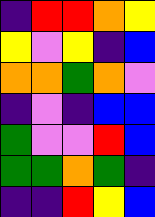[["indigo", "red", "red", "orange", "yellow"], ["yellow", "violet", "yellow", "indigo", "blue"], ["orange", "orange", "green", "orange", "violet"], ["indigo", "violet", "indigo", "blue", "blue"], ["green", "violet", "violet", "red", "blue"], ["green", "green", "orange", "green", "indigo"], ["indigo", "indigo", "red", "yellow", "blue"]]